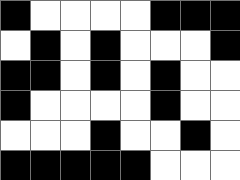[["black", "white", "white", "white", "white", "black", "black", "black"], ["white", "black", "white", "black", "white", "white", "white", "black"], ["black", "black", "white", "black", "white", "black", "white", "white"], ["black", "white", "white", "white", "white", "black", "white", "white"], ["white", "white", "white", "black", "white", "white", "black", "white"], ["black", "black", "black", "black", "black", "white", "white", "white"]]